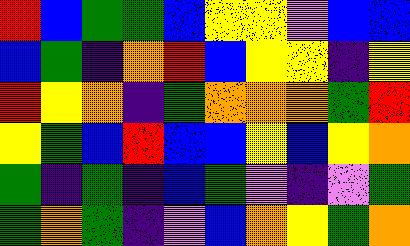[["red", "blue", "green", "green", "blue", "yellow", "yellow", "violet", "blue", "blue"], ["blue", "green", "indigo", "orange", "red", "blue", "yellow", "yellow", "indigo", "yellow"], ["red", "yellow", "orange", "indigo", "green", "orange", "orange", "orange", "green", "red"], ["yellow", "green", "blue", "red", "blue", "blue", "yellow", "blue", "yellow", "orange"], ["green", "indigo", "green", "indigo", "blue", "green", "violet", "indigo", "violet", "green"], ["green", "orange", "green", "indigo", "violet", "blue", "orange", "yellow", "green", "orange"]]